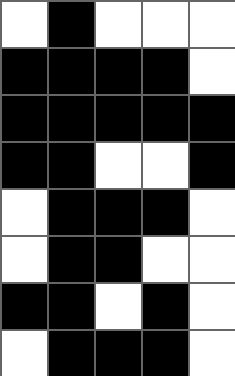[["white", "black", "white", "white", "white"], ["black", "black", "black", "black", "white"], ["black", "black", "black", "black", "black"], ["black", "black", "white", "white", "black"], ["white", "black", "black", "black", "white"], ["white", "black", "black", "white", "white"], ["black", "black", "white", "black", "white"], ["white", "black", "black", "black", "white"]]